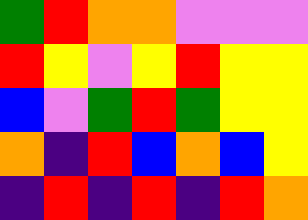[["green", "red", "orange", "orange", "violet", "violet", "violet"], ["red", "yellow", "violet", "yellow", "red", "yellow", "yellow"], ["blue", "violet", "green", "red", "green", "yellow", "yellow"], ["orange", "indigo", "red", "blue", "orange", "blue", "yellow"], ["indigo", "red", "indigo", "red", "indigo", "red", "orange"]]